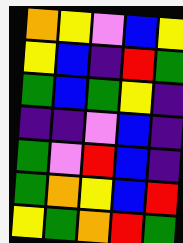[["orange", "yellow", "violet", "blue", "yellow"], ["yellow", "blue", "indigo", "red", "green"], ["green", "blue", "green", "yellow", "indigo"], ["indigo", "indigo", "violet", "blue", "indigo"], ["green", "violet", "red", "blue", "indigo"], ["green", "orange", "yellow", "blue", "red"], ["yellow", "green", "orange", "red", "green"]]